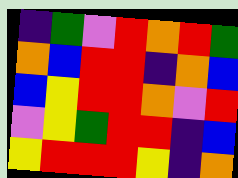[["indigo", "green", "violet", "red", "orange", "red", "green"], ["orange", "blue", "red", "red", "indigo", "orange", "blue"], ["blue", "yellow", "red", "red", "orange", "violet", "red"], ["violet", "yellow", "green", "red", "red", "indigo", "blue"], ["yellow", "red", "red", "red", "yellow", "indigo", "orange"]]